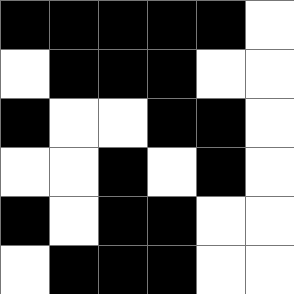[["black", "black", "black", "black", "black", "white"], ["white", "black", "black", "black", "white", "white"], ["black", "white", "white", "black", "black", "white"], ["white", "white", "black", "white", "black", "white"], ["black", "white", "black", "black", "white", "white"], ["white", "black", "black", "black", "white", "white"]]